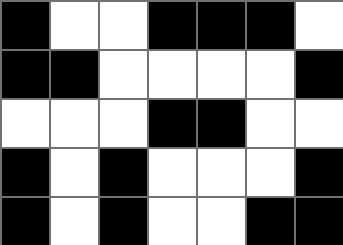[["black", "white", "white", "black", "black", "black", "white"], ["black", "black", "white", "white", "white", "white", "black"], ["white", "white", "white", "black", "black", "white", "white"], ["black", "white", "black", "white", "white", "white", "black"], ["black", "white", "black", "white", "white", "black", "black"]]